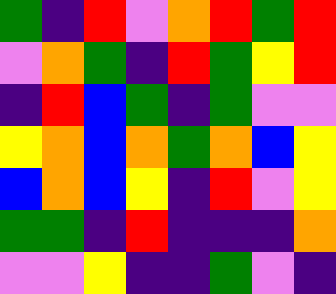[["green", "indigo", "red", "violet", "orange", "red", "green", "red"], ["violet", "orange", "green", "indigo", "red", "green", "yellow", "red"], ["indigo", "red", "blue", "green", "indigo", "green", "violet", "violet"], ["yellow", "orange", "blue", "orange", "green", "orange", "blue", "yellow"], ["blue", "orange", "blue", "yellow", "indigo", "red", "violet", "yellow"], ["green", "green", "indigo", "red", "indigo", "indigo", "indigo", "orange"], ["violet", "violet", "yellow", "indigo", "indigo", "green", "violet", "indigo"]]